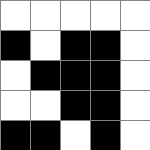[["white", "white", "white", "white", "white"], ["black", "white", "black", "black", "white"], ["white", "black", "black", "black", "white"], ["white", "white", "black", "black", "white"], ["black", "black", "white", "black", "white"]]